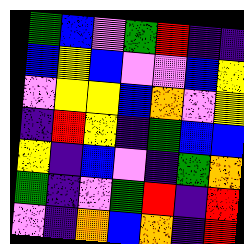[["green", "blue", "violet", "green", "red", "indigo", "indigo"], ["blue", "yellow", "blue", "violet", "violet", "blue", "yellow"], ["violet", "yellow", "yellow", "blue", "orange", "violet", "yellow"], ["indigo", "red", "yellow", "indigo", "green", "blue", "blue"], ["yellow", "indigo", "blue", "violet", "indigo", "green", "orange"], ["green", "indigo", "violet", "green", "red", "indigo", "red"], ["violet", "indigo", "orange", "blue", "orange", "indigo", "red"]]